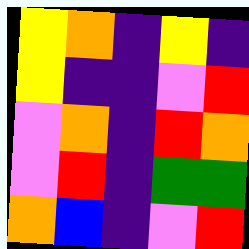[["yellow", "orange", "indigo", "yellow", "indigo"], ["yellow", "indigo", "indigo", "violet", "red"], ["violet", "orange", "indigo", "red", "orange"], ["violet", "red", "indigo", "green", "green"], ["orange", "blue", "indigo", "violet", "red"]]